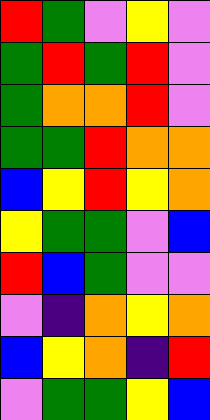[["red", "green", "violet", "yellow", "violet"], ["green", "red", "green", "red", "violet"], ["green", "orange", "orange", "red", "violet"], ["green", "green", "red", "orange", "orange"], ["blue", "yellow", "red", "yellow", "orange"], ["yellow", "green", "green", "violet", "blue"], ["red", "blue", "green", "violet", "violet"], ["violet", "indigo", "orange", "yellow", "orange"], ["blue", "yellow", "orange", "indigo", "red"], ["violet", "green", "green", "yellow", "blue"]]